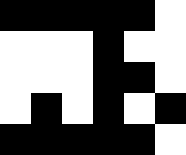[["black", "black", "black", "black", "black", "white"], ["white", "white", "white", "black", "white", "white"], ["white", "white", "white", "black", "black", "white"], ["white", "black", "white", "black", "white", "black"], ["black", "black", "black", "black", "black", "white"]]